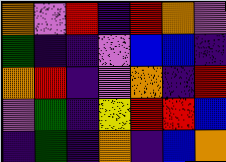[["orange", "violet", "red", "indigo", "red", "orange", "violet"], ["green", "indigo", "indigo", "violet", "blue", "blue", "indigo"], ["orange", "red", "indigo", "violet", "orange", "indigo", "red"], ["violet", "green", "indigo", "yellow", "red", "red", "blue"], ["indigo", "green", "indigo", "orange", "indigo", "blue", "orange"]]